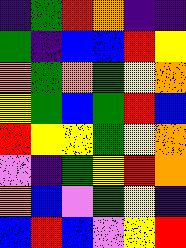[["indigo", "green", "red", "orange", "indigo", "indigo"], ["green", "indigo", "blue", "blue", "red", "yellow"], ["orange", "green", "orange", "green", "yellow", "orange"], ["yellow", "green", "blue", "green", "red", "blue"], ["red", "yellow", "yellow", "green", "yellow", "orange"], ["violet", "indigo", "green", "yellow", "red", "orange"], ["orange", "blue", "violet", "green", "yellow", "indigo"], ["blue", "red", "blue", "violet", "yellow", "red"]]